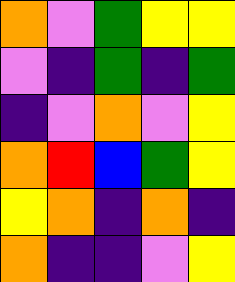[["orange", "violet", "green", "yellow", "yellow"], ["violet", "indigo", "green", "indigo", "green"], ["indigo", "violet", "orange", "violet", "yellow"], ["orange", "red", "blue", "green", "yellow"], ["yellow", "orange", "indigo", "orange", "indigo"], ["orange", "indigo", "indigo", "violet", "yellow"]]